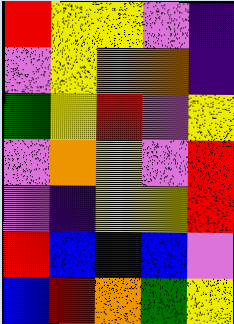[["red", "yellow", "yellow", "violet", "indigo"], ["violet", "yellow", "orange", "orange", "indigo"], ["green", "yellow", "red", "violet", "yellow"], ["violet", "orange", "yellow", "violet", "red"], ["violet", "indigo", "yellow", "yellow", "red"], ["red", "blue", "indigo", "blue", "violet"], ["blue", "red", "orange", "green", "yellow"]]